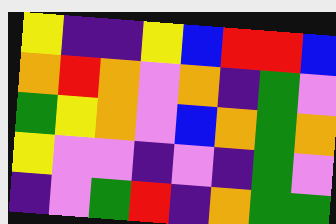[["yellow", "indigo", "indigo", "yellow", "blue", "red", "red", "blue"], ["orange", "red", "orange", "violet", "orange", "indigo", "green", "violet"], ["green", "yellow", "orange", "violet", "blue", "orange", "green", "orange"], ["yellow", "violet", "violet", "indigo", "violet", "indigo", "green", "violet"], ["indigo", "violet", "green", "red", "indigo", "orange", "green", "green"]]